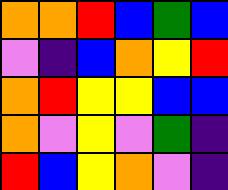[["orange", "orange", "red", "blue", "green", "blue"], ["violet", "indigo", "blue", "orange", "yellow", "red"], ["orange", "red", "yellow", "yellow", "blue", "blue"], ["orange", "violet", "yellow", "violet", "green", "indigo"], ["red", "blue", "yellow", "orange", "violet", "indigo"]]